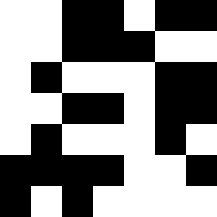[["white", "white", "black", "black", "white", "black", "black"], ["white", "white", "black", "black", "black", "white", "white"], ["white", "black", "white", "white", "white", "black", "black"], ["white", "white", "black", "black", "white", "black", "black"], ["white", "black", "white", "white", "white", "black", "white"], ["black", "black", "black", "black", "white", "white", "black"], ["black", "white", "black", "white", "white", "white", "white"]]